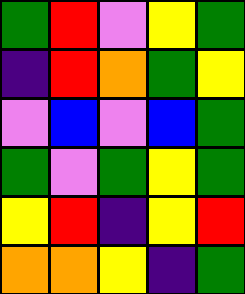[["green", "red", "violet", "yellow", "green"], ["indigo", "red", "orange", "green", "yellow"], ["violet", "blue", "violet", "blue", "green"], ["green", "violet", "green", "yellow", "green"], ["yellow", "red", "indigo", "yellow", "red"], ["orange", "orange", "yellow", "indigo", "green"]]